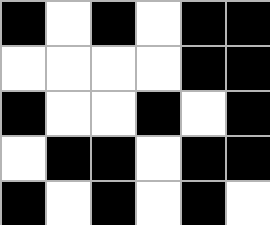[["black", "white", "black", "white", "black", "black"], ["white", "white", "white", "white", "black", "black"], ["black", "white", "white", "black", "white", "black"], ["white", "black", "black", "white", "black", "black"], ["black", "white", "black", "white", "black", "white"]]